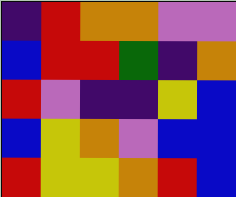[["indigo", "red", "orange", "orange", "violet", "violet"], ["blue", "red", "red", "green", "indigo", "orange"], ["red", "violet", "indigo", "indigo", "yellow", "blue"], ["blue", "yellow", "orange", "violet", "blue", "blue"], ["red", "yellow", "yellow", "orange", "red", "blue"]]